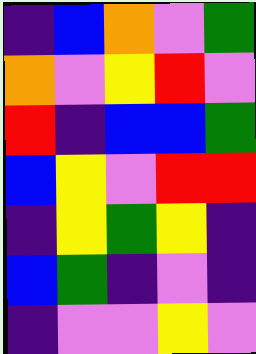[["indigo", "blue", "orange", "violet", "green"], ["orange", "violet", "yellow", "red", "violet"], ["red", "indigo", "blue", "blue", "green"], ["blue", "yellow", "violet", "red", "red"], ["indigo", "yellow", "green", "yellow", "indigo"], ["blue", "green", "indigo", "violet", "indigo"], ["indigo", "violet", "violet", "yellow", "violet"]]